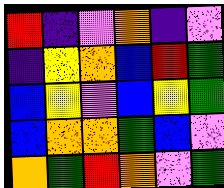[["red", "indigo", "violet", "orange", "indigo", "violet"], ["indigo", "yellow", "orange", "blue", "red", "green"], ["blue", "yellow", "violet", "blue", "yellow", "green"], ["blue", "orange", "orange", "green", "blue", "violet"], ["orange", "green", "red", "orange", "violet", "green"]]